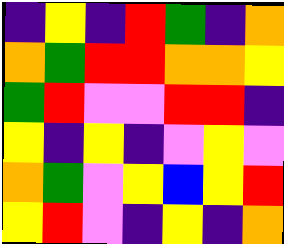[["indigo", "yellow", "indigo", "red", "green", "indigo", "orange"], ["orange", "green", "red", "red", "orange", "orange", "yellow"], ["green", "red", "violet", "violet", "red", "red", "indigo"], ["yellow", "indigo", "yellow", "indigo", "violet", "yellow", "violet"], ["orange", "green", "violet", "yellow", "blue", "yellow", "red"], ["yellow", "red", "violet", "indigo", "yellow", "indigo", "orange"]]